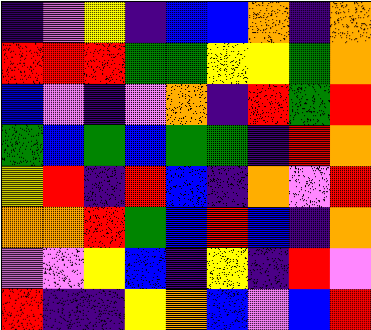[["indigo", "violet", "yellow", "indigo", "blue", "blue", "orange", "indigo", "orange"], ["red", "red", "red", "green", "green", "yellow", "yellow", "green", "orange"], ["blue", "violet", "indigo", "violet", "orange", "indigo", "red", "green", "red"], ["green", "blue", "green", "blue", "green", "green", "indigo", "red", "orange"], ["yellow", "red", "indigo", "red", "blue", "indigo", "orange", "violet", "red"], ["orange", "orange", "red", "green", "blue", "red", "blue", "indigo", "orange"], ["violet", "violet", "yellow", "blue", "indigo", "yellow", "indigo", "red", "violet"], ["red", "indigo", "indigo", "yellow", "orange", "blue", "violet", "blue", "red"]]